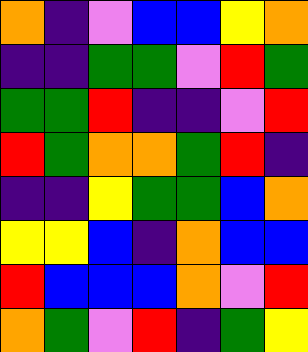[["orange", "indigo", "violet", "blue", "blue", "yellow", "orange"], ["indigo", "indigo", "green", "green", "violet", "red", "green"], ["green", "green", "red", "indigo", "indigo", "violet", "red"], ["red", "green", "orange", "orange", "green", "red", "indigo"], ["indigo", "indigo", "yellow", "green", "green", "blue", "orange"], ["yellow", "yellow", "blue", "indigo", "orange", "blue", "blue"], ["red", "blue", "blue", "blue", "orange", "violet", "red"], ["orange", "green", "violet", "red", "indigo", "green", "yellow"]]